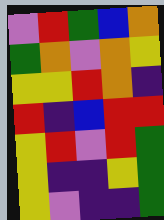[["violet", "red", "green", "blue", "orange"], ["green", "orange", "violet", "orange", "yellow"], ["yellow", "yellow", "red", "orange", "indigo"], ["red", "indigo", "blue", "red", "red"], ["yellow", "red", "violet", "red", "green"], ["yellow", "indigo", "indigo", "yellow", "green"], ["yellow", "violet", "indigo", "indigo", "green"]]